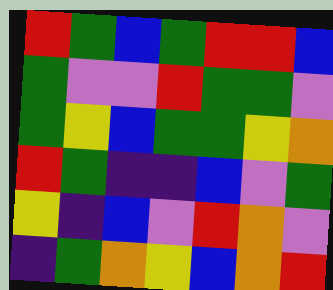[["red", "green", "blue", "green", "red", "red", "blue"], ["green", "violet", "violet", "red", "green", "green", "violet"], ["green", "yellow", "blue", "green", "green", "yellow", "orange"], ["red", "green", "indigo", "indigo", "blue", "violet", "green"], ["yellow", "indigo", "blue", "violet", "red", "orange", "violet"], ["indigo", "green", "orange", "yellow", "blue", "orange", "red"]]